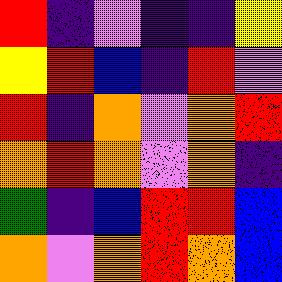[["red", "indigo", "violet", "indigo", "indigo", "yellow"], ["yellow", "red", "blue", "indigo", "red", "violet"], ["red", "indigo", "orange", "violet", "orange", "red"], ["orange", "red", "orange", "violet", "orange", "indigo"], ["green", "indigo", "blue", "red", "red", "blue"], ["orange", "violet", "orange", "red", "orange", "blue"]]